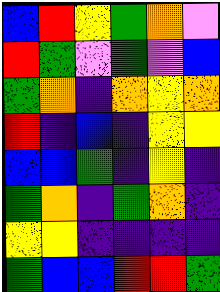[["blue", "red", "yellow", "green", "orange", "violet"], ["red", "green", "violet", "green", "violet", "blue"], ["green", "orange", "indigo", "orange", "yellow", "orange"], ["red", "indigo", "blue", "indigo", "yellow", "yellow"], ["blue", "blue", "green", "indigo", "yellow", "indigo"], ["green", "orange", "indigo", "green", "orange", "indigo"], ["yellow", "yellow", "indigo", "indigo", "indigo", "indigo"], ["green", "blue", "blue", "red", "red", "green"]]